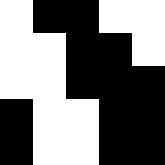[["white", "black", "black", "white", "white"], ["white", "white", "black", "black", "white"], ["white", "white", "black", "black", "black"], ["black", "white", "white", "black", "black"], ["black", "white", "white", "black", "black"]]